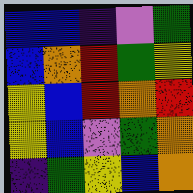[["blue", "blue", "indigo", "violet", "green"], ["blue", "orange", "red", "green", "yellow"], ["yellow", "blue", "red", "orange", "red"], ["yellow", "blue", "violet", "green", "orange"], ["indigo", "green", "yellow", "blue", "orange"]]